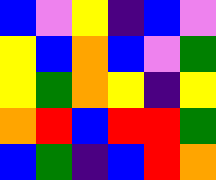[["blue", "violet", "yellow", "indigo", "blue", "violet"], ["yellow", "blue", "orange", "blue", "violet", "green"], ["yellow", "green", "orange", "yellow", "indigo", "yellow"], ["orange", "red", "blue", "red", "red", "green"], ["blue", "green", "indigo", "blue", "red", "orange"]]